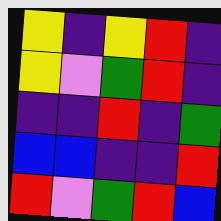[["yellow", "indigo", "yellow", "red", "indigo"], ["yellow", "violet", "green", "red", "indigo"], ["indigo", "indigo", "red", "indigo", "green"], ["blue", "blue", "indigo", "indigo", "red"], ["red", "violet", "green", "red", "blue"]]